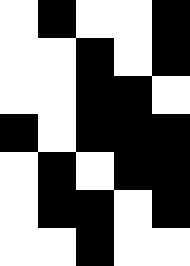[["white", "black", "white", "white", "black"], ["white", "white", "black", "white", "black"], ["white", "white", "black", "black", "white"], ["black", "white", "black", "black", "black"], ["white", "black", "white", "black", "black"], ["white", "black", "black", "white", "black"], ["white", "white", "black", "white", "white"]]